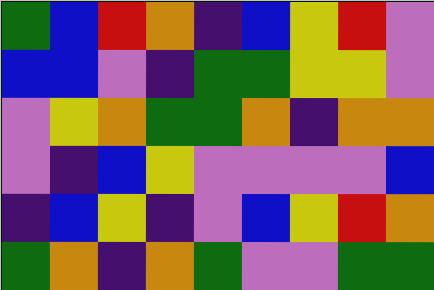[["green", "blue", "red", "orange", "indigo", "blue", "yellow", "red", "violet"], ["blue", "blue", "violet", "indigo", "green", "green", "yellow", "yellow", "violet"], ["violet", "yellow", "orange", "green", "green", "orange", "indigo", "orange", "orange"], ["violet", "indigo", "blue", "yellow", "violet", "violet", "violet", "violet", "blue"], ["indigo", "blue", "yellow", "indigo", "violet", "blue", "yellow", "red", "orange"], ["green", "orange", "indigo", "orange", "green", "violet", "violet", "green", "green"]]